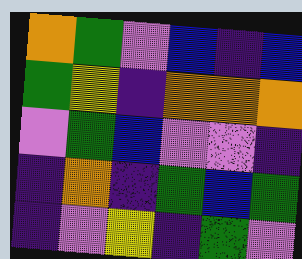[["orange", "green", "violet", "blue", "indigo", "blue"], ["green", "yellow", "indigo", "orange", "orange", "orange"], ["violet", "green", "blue", "violet", "violet", "indigo"], ["indigo", "orange", "indigo", "green", "blue", "green"], ["indigo", "violet", "yellow", "indigo", "green", "violet"]]